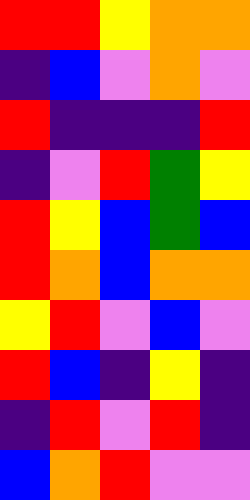[["red", "red", "yellow", "orange", "orange"], ["indigo", "blue", "violet", "orange", "violet"], ["red", "indigo", "indigo", "indigo", "red"], ["indigo", "violet", "red", "green", "yellow"], ["red", "yellow", "blue", "green", "blue"], ["red", "orange", "blue", "orange", "orange"], ["yellow", "red", "violet", "blue", "violet"], ["red", "blue", "indigo", "yellow", "indigo"], ["indigo", "red", "violet", "red", "indigo"], ["blue", "orange", "red", "violet", "violet"]]